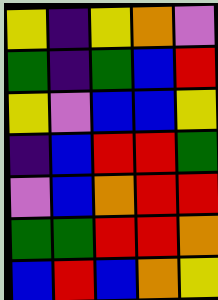[["yellow", "indigo", "yellow", "orange", "violet"], ["green", "indigo", "green", "blue", "red"], ["yellow", "violet", "blue", "blue", "yellow"], ["indigo", "blue", "red", "red", "green"], ["violet", "blue", "orange", "red", "red"], ["green", "green", "red", "red", "orange"], ["blue", "red", "blue", "orange", "yellow"]]